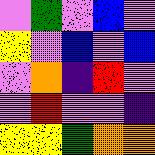[["violet", "green", "violet", "blue", "violet"], ["yellow", "violet", "blue", "violet", "blue"], ["violet", "orange", "indigo", "red", "violet"], ["violet", "red", "violet", "violet", "indigo"], ["yellow", "yellow", "green", "orange", "orange"]]